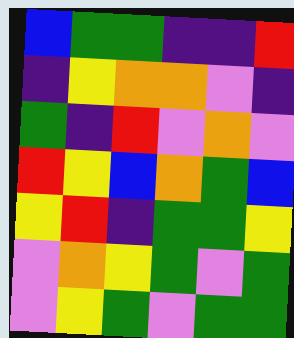[["blue", "green", "green", "indigo", "indigo", "red"], ["indigo", "yellow", "orange", "orange", "violet", "indigo"], ["green", "indigo", "red", "violet", "orange", "violet"], ["red", "yellow", "blue", "orange", "green", "blue"], ["yellow", "red", "indigo", "green", "green", "yellow"], ["violet", "orange", "yellow", "green", "violet", "green"], ["violet", "yellow", "green", "violet", "green", "green"]]